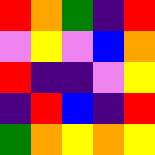[["red", "orange", "green", "indigo", "red"], ["violet", "yellow", "violet", "blue", "orange"], ["red", "indigo", "indigo", "violet", "yellow"], ["indigo", "red", "blue", "indigo", "red"], ["green", "orange", "yellow", "orange", "yellow"]]